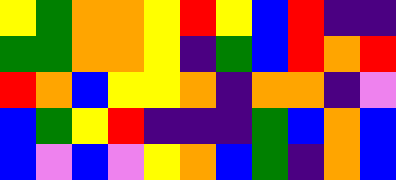[["yellow", "green", "orange", "orange", "yellow", "red", "yellow", "blue", "red", "indigo", "indigo"], ["green", "green", "orange", "orange", "yellow", "indigo", "green", "blue", "red", "orange", "red"], ["red", "orange", "blue", "yellow", "yellow", "orange", "indigo", "orange", "orange", "indigo", "violet"], ["blue", "green", "yellow", "red", "indigo", "indigo", "indigo", "green", "blue", "orange", "blue"], ["blue", "violet", "blue", "violet", "yellow", "orange", "blue", "green", "indigo", "orange", "blue"]]